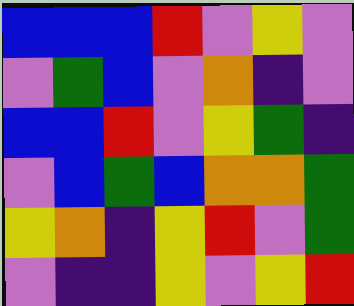[["blue", "blue", "blue", "red", "violet", "yellow", "violet"], ["violet", "green", "blue", "violet", "orange", "indigo", "violet"], ["blue", "blue", "red", "violet", "yellow", "green", "indigo"], ["violet", "blue", "green", "blue", "orange", "orange", "green"], ["yellow", "orange", "indigo", "yellow", "red", "violet", "green"], ["violet", "indigo", "indigo", "yellow", "violet", "yellow", "red"]]